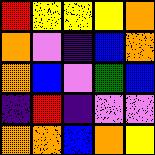[["red", "yellow", "yellow", "yellow", "orange"], ["orange", "violet", "indigo", "blue", "orange"], ["orange", "blue", "violet", "green", "blue"], ["indigo", "red", "indigo", "violet", "violet"], ["orange", "orange", "blue", "orange", "yellow"]]